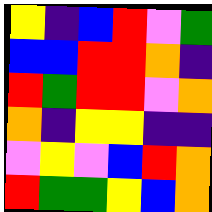[["yellow", "indigo", "blue", "red", "violet", "green"], ["blue", "blue", "red", "red", "orange", "indigo"], ["red", "green", "red", "red", "violet", "orange"], ["orange", "indigo", "yellow", "yellow", "indigo", "indigo"], ["violet", "yellow", "violet", "blue", "red", "orange"], ["red", "green", "green", "yellow", "blue", "orange"]]